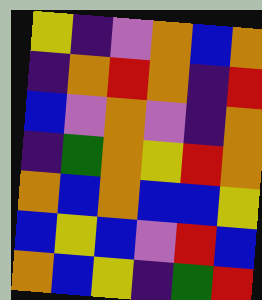[["yellow", "indigo", "violet", "orange", "blue", "orange"], ["indigo", "orange", "red", "orange", "indigo", "red"], ["blue", "violet", "orange", "violet", "indigo", "orange"], ["indigo", "green", "orange", "yellow", "red", "orange"], ["orange", "blue", "orange", "blue", "blue", "yellow"], ["blue", "yellow", "blue", "violet", "red", "blue"], ["orange", "blue", "yellow", "indigo", "green", "red"]]